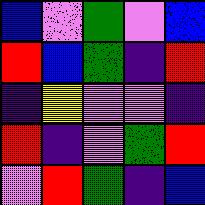[["blue", "violet", "green", "violet", "blue"], ["red", "blue", "green", "indigo", "red"], ["indigo", "yellow", "violet", "violet", "indigo"], ["red", "indigo", "violet", "green", "red"], ["violet", "red", "green", "indigo", "blue"]]